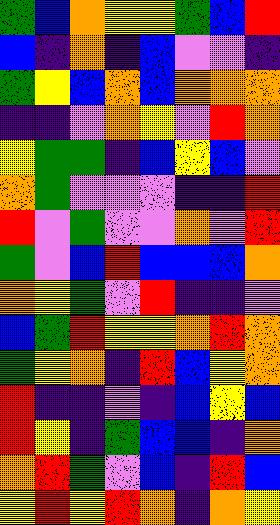[["green", "blue", "orange", "yellow", "yellow", "green", "blue", "red"], ["blue", "indigo", "orange", "indigo", "blue", "violet", "violet", "indigo"], ["green", "yellow", "blue", "orange", "blue", "orange", "orange", "orange"], ["indigo", "indigo", "violet", "orange", "yellow", "violet", "red", "orange"], ["yellow", "green", "green", "indigo", "blue", "yellow", "blue", "violet"], ["orange", "green", "violet", "violet", "violet", "indigo", "indigo", "red"], ["red", "violet", "green", "violet", "violet", "orange", "violet", "red"], ["green", "violet", "blue", "red", "blue", "blue", "blue", "orange"], ["orange", "yellow", "green", "violet", "red", "indigo", "indigo", "violet"], ["blue", "green", "red", "yellow", "yellow", "orange", "red", "orange"], ["green", "yellow", "orange", "indigo", "red", "blue", "yellow", "orange"], ["red", "indigo", "indigo", "violet", "indigo", "blue", "yellow", "blue"], ["red", "yellow", "indigo", "green", "blue", "blue", "indigo", "orange"], ["orange", "red", "green", "violet", "blue", "indigo", "red", "blue"], ["yellow", "red", "yellow", "red", "orange", "indigo", "orange", "yellow"]]